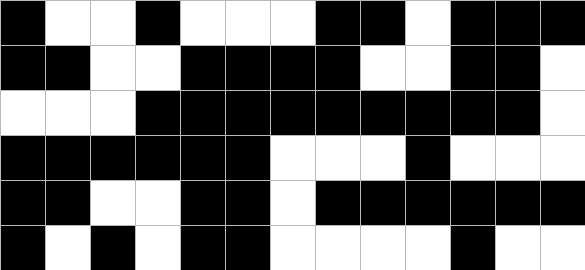[["black", "white", "white", "black", "white", "white", "white", "black", "black", "white", "black", "black", "black"], ["black", "black", "white", "white", "black", "black", "black", "black", "white", "white", "black", "black", "white"], ["white", "white", "white", "black", "black", "black", "black", "black", "black", "black", "black", "black", "white"], ["black", "black", "black", "black", "black", "black", "white", "white", "white", "black", "white", "white", "white"], ["black", "black", "white", "white", "black", "black", "white", "black", "black", "black", "black", "black", "black"], ["black", "white", "black", "white", "black", "black", "white", "white", "white", "white", "black", "white", "white"]]